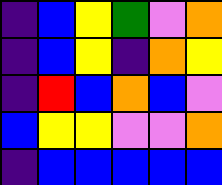[["indigo", "blue", "yellow", "green", "violet", "orange"], ["indigo", "blue", "yellow", "indigo", "orange", "yellow"], ["indigo", "red", "blue", "orange", "blue", "violet"], ["blue", "yellow", "yellow", "violet", "violet", "orange"], ["indigo", "blue", "blue", "blue", "blue", "blue"]]